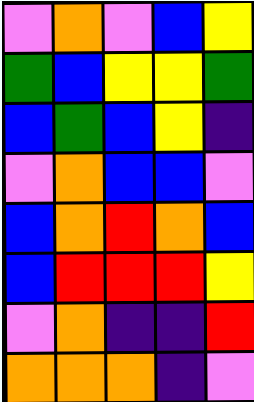[["violet", "orange", "violet", "blue", "yellow"], ["green", "blue", "yellow", "yellow", "green"], ["blue", "green", "blue", "yellow", "indigo"], ["violet", "orange", "blue", "blue", "violet"], ["blue", "orange", "red", "orange", "blue"], ["blue", "red", "red", "red", "yellow"], ["violet", "orange", "indigo", "indigo", "red"], ["orange", "orange", "orange", "indigo", "violet"]]